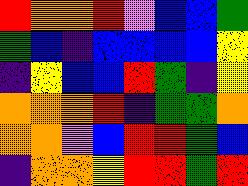[["red", "orange", "orange", "red", "violet", "blue", "blue", "green"], ["green", "blue", "indigo", "blue", "blue", "blue", "blue", "yellow"], ["indigo", "yellow", "blue", "blue", "red", "green", "indigo", "yellow"], ["orange", "orange", "orange", "red", "indigo", "green", "green", "orange"], ["orange", "orange", "violet", "blue", "red", "red", "green", "blue"], ["indigo", "orange", "orange", "yellow", "red", "red", "green", "red"]]